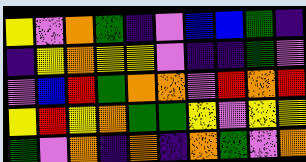[["yellow", "violet", "orange", "green", "indigo", "violet", "blue", "blue", "green", "indigo"], ["indigo", "yellow", "orange", "yellow", "yellow", "violet", "indigo", "indigo", "green", "violet"], ["violet", "blue", "red", "green", "orange", "orange", "violet", "red", "orange", "red"], ["yellow", "red", "yellow", "orange", "green", "green", "yellow", "violet", "yellow", "yellow"], ["green", "violet", "orange", "indigo", "orange", "indigo", "orange", "green", "violet", "orange"]]